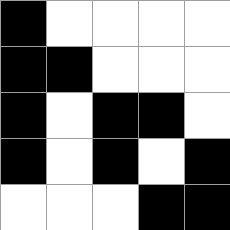[["black", "white", "white", "white", "white"], ["black", "black", "white", "white", "white"], ["black", "white", "black", "black", "white"], ["black", "white", "black", "white", "black"], ["white", "white", "white", "black", "black"]]